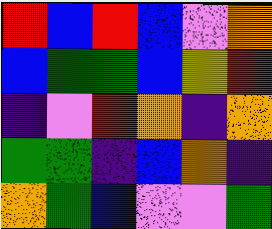[["red", "blue", "red", "blue", "violet", "orange"], ["blue", "green", "green", "blue", "yellow", "red"], ["indigo", "violet", "red", "orange", "indigo", "orange"], ["green", "green", "indigo", "blue", "orange", "indigo"], ["orange", "green", "blue", "violet", "violet", "green"]]